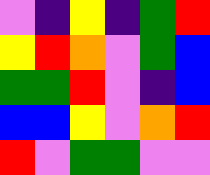[["violet", "indigo", "yellow", "indigo", "green", "red"], ["yellow", "red", "orange", "violet", "green", "blue"], ["green", "green", "red", "violet", "indigo", "blue"], ["blue", "blue", "yellow", "violet", "orange", "red"], ["red", "violet", "green", "green", "violet", "violet"]]